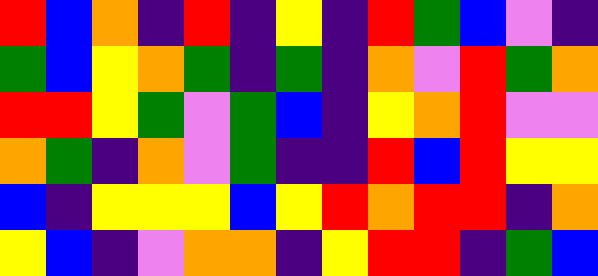[["red", "blue", "orange", "indigo", "red", "indigo", "yellow", "indigo", "red", "green", "blue", "violet", "indigo"], ["green", "blue", "yellow", "orange", "green", "indigo", "green", "indigo", "orange", "violet", "red", "green", "orange"], ["red", "red", "yellow", "green", "violet", "green", "blue", "indigo", "yellow", "orange", "red", "violet", "violet"], ["orange", "green", "indigo", "orange", "violet", "green", "indigo", "indigo", "red", "blue", "red", "yellow", "yellow"], ["blue", "indigo", "yellow", "yellow", "yellow", "blue", "yellow", "red", "orange", "red", "red", "indigo", "orange"], ["yellow", "blue", "indigo", "violet", "orange", "orange", "indigo", "yellow", "red", "red", "indigo", "green", "blue"]]